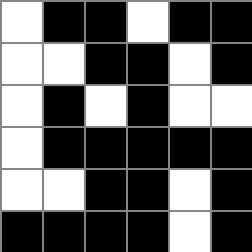[["white", "black", "black", "white", "black", "black"], ["white", "white", "black", "black", "white", "black"], ["white", "black", "white", "black", "white", "white"], ["white", "black", "black", "black", "black", "black"], ["white", "white", "black", "black", "white", "black"], ["black", "black", "black", "black", "white", "black"]]